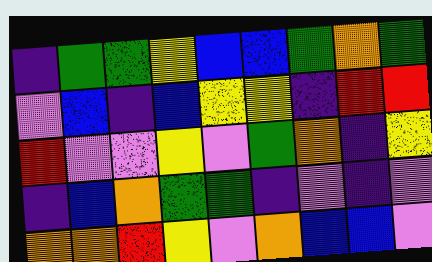[["indigo", "green", "green", "yellow", "blue", "blue", "green", "orange", "green"], ["violet", "blue", "indigo", "blue", "yellow", "yellow", "indigo", "red", "red"], ["red", "violet", "violet", "yellow", "violet", "green", "orange", "indigo", "yellow"], ["indigo", "blue", "orange", "green", "green", "indigo", "violet", "indigo", "violet"], ["orange", "orange", "red", "yellow", "violet", "orange", "blue", "blue", "violet"]]